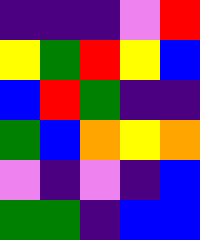[["indigo", "indigo", "indigo", "violet", "red"], ["yellow", "green", "red", "yellow", "blue"], ["blue", "red", "green", "indigo", "indigo"], ["green", "blue", "orange", "yellow", "orange"], ["violet", "indigo", "violet", "indigo", "blue"], ["green", "green", "indigo", "blue", "blue"]]